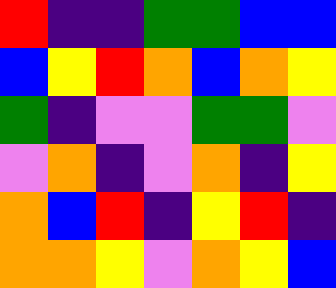[["red", "indigo", "indigo", "green", "green", "blue", "blue"], ["blue", "yellow", "red", "orange", "blue", "orange", "yellow"], ["green", "indigo", "violet", "violet", "green", "green", "violet"], ["violet", "orange", "indigo", "violet", "orange", "indigo", "yellow"], ["orange", "blue", "red", "indigo", "yellow", "red", "indigo"], ["orange", "orange", "yellow", "violet", "orange", "yellow", "blue"]]